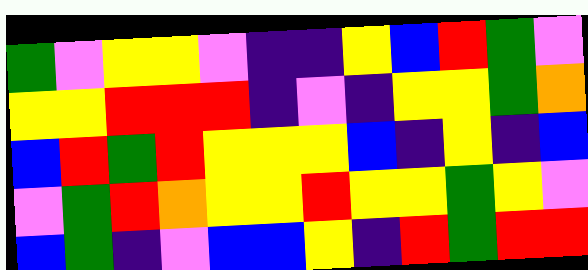[["green", "violet", "yellow", "yellow", "violet", "indigo", "indigo", "yellow", "blue", "red", "green", "violet"], ["yellow", "yellow", "red", "red", "red", "indigo", "violet", "indigo", "yellow", "yellow", "green", "orange"], ["blue", "red", "green", "red", "yellow", "yellow", "yellow", "blue", "indigo", "yellow", "indigo", "blue"], ["violet", "green", "red", "orange", "yellow", "yellow", "red", "yellow", "yellow", "green", "yellow", "violet"], ["blue", "green", "indigo", "violet", "blue", "blue", "yellow", "indigo", "red", "green", "red", "red"]]